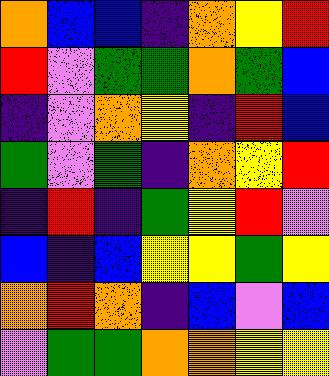[["orange", "blue", "blue", "indigo", "orange", "yellow", "red"], ["red", "violet", "green", "green", "orange", "green", "blue"], ["indigo", "violet", "orange", "yellow", "indigo", "red", "blue"], ["green", "violet", "green", "indigo", "orange", "yellow", "red"], ["indigo", "red", "indigo", "green", "yellow", "red", "violet"], ["blue", "indigo", "blue", "yellow", "yellow", "green", "yellow"], ["orange", "red", "orange", "indigo", "blue", "violet", "blue"], ["violet", "green", "green", "orange", "orange", "yellow", "yellow"]]